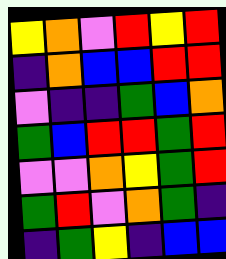[["yellow", "orange", "violet", "red", "yellow", "red"], ["indigo", "orange", "blue", "blue", "red", "red"], ["violet", "indigo", "indigo", "green", "blue", "orange"], ["green", "blue", "red", "red", "green", "red"], ["violet", "violet", "orange", "yellow", "green", "red"], ["green", "red", "violet", "orange", "green", "indigo"], ["indigo", "green", "yellow", "indigo", "blue", "blue"]]